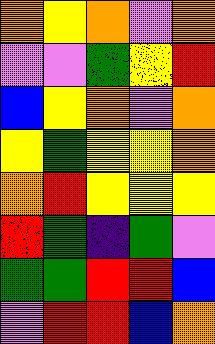[["orange", "yellow", "orange", "violet", "orange"], ["violet", "violet", "green", "yellow", "red"], ["blue", "yellow", "orange", "violet", "orange"], ["yellow", "green", "yellow", "yellow", "orange"], ["orange", "red", "yellow", "yellow", "yellow"], ["red", "green", "indigo", "green", "violet"], ["green", "green", "red", "red", "blue"], ["violet", "red", "red", "blue", "orange"]]